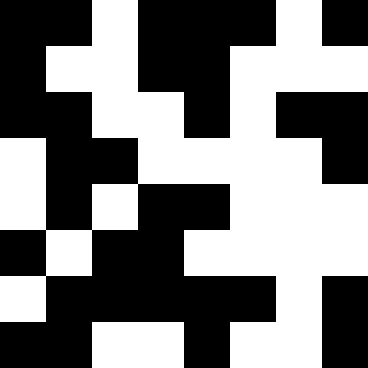[["black", "black", "white", "black", "black", "black", "white", "black"], ["black", "white", "white", "black", "black", "white", "white", "white"], ["black", "black", "white", "white", "black", "white", "black", "black"], ["white", "black", "black", "white", "white", "white", "white", "black"], ["white", "black", "white", "black", "black", "white", "white", "white"], ["black", "white", "black", "black", "white", "white", "white", "white"], ["white", "black", "black", "black", "black", "black", "white", "black"], ["black", "black", "white", "white", "black", "white", "white", "black"]]